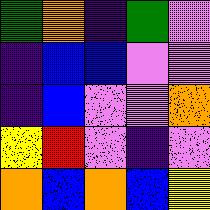[["green", "orange", "indigo", "green", "violet"], ["indigo", "blue", "blue", "violet", "violet"], ["indigo", "blue", "violet", "violet", "orange"], ["yellow", "red", "violet", "indigo", "violet"], ["orange", "blue", "orange", "blue", "yellow"]]